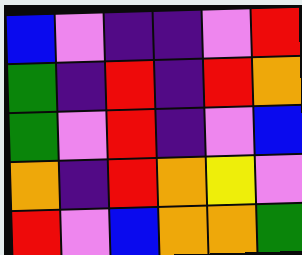[["blue", "violet", "indigo", "indigo", "violet", "red"], ["green", "indigo", "red", "indigo", "red", "orange"], ["green", "violet", "red", "indigo", "violet", "blue"], ["orange", "indigo", "red", "orange", "yellow", "violet"], ["red", "violet", "blue", "orange", "orange", "green"]]